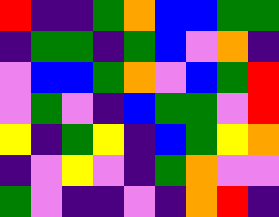[["red", "indigo", "indigo", "green", "orange", "blue", "blue", "green", "green"], ["indigo", "green", "green", "indigo", "green", "blue", "violet", "orange", "indigo"], ["violet", "blue", "blue", "green", "orange", "violet", "blue", "green", "red"], ["violet", "green", "violet", "indigo", "blue", "green", "green", "violet", "red"], ["yellow", "indigo", "green", "yellow", "indigo", "blue", "green", "yellow", "orange"], ["indigo", "violet", "yellow", "violet", "indigo", "green", "orange", "violet", "violet"], ["green", "violet", "indigo", "indigo", "violet", "indigo", "orange", "red", "indigo"]]